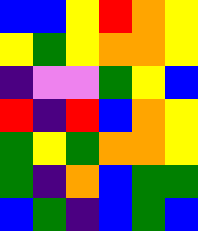[["blue", "blue", "yellow", "red", "orange", "yellow"], ["yellow", "green", "yellow", "orange", "orange", "yellow"], ["indigo", "violet", "violet", "green", "yellow", "blue"], ["red", "indigo", "red", "blue", "orange", "yellow"], ["green", "yellow", "green", "orange", "orange", "yellow"], ["green", "indigo", "orange", "blue", "green", "green"], ["blue", "green", "indigo", "blue", "green", "blue"]]